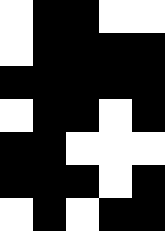[["white", "black", "black", "white", "white"], ["white", "black", "black", "black", "black"], ["black", "black", "black", "black", "black"], ["white", "black", "black", "white", "black"], ["black", "black", "white", "white", "white"], ["black", "black", "black", "white", "black"], ["white", "black", "white", "black", "black"]]